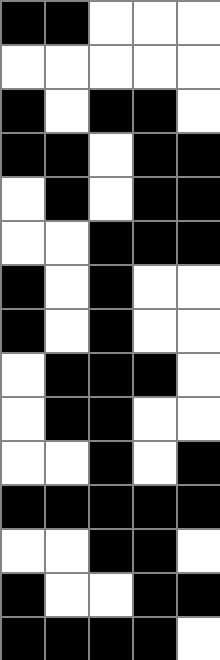[["black", "black", "white", "white", "white"], ["white", "white", "white", "white", "white"], ["black", "white", "black", "black", "white"], ["black", "black", "white", "black", "black"], ["white", "black", "white", "black", "black"], ["white", "white", "black", "black", "black"], ["black", "white", "black", "white", "white"], ["black", "white", "black", "white", "white"], ["white", "black", "black", "black", "white"], ["white", "black", "black", "white", "white"], ["white", "white", "black", "white", "black"], ["black", "black", "black", "black", "black"], ["white", "white", "black", "black", "white"], ["black", "white", "white", "black", "black"], ["black", "black", "black", "black", "white"]]